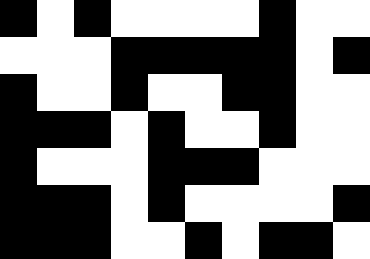[["black", "white", "black", "white", "white", "white", "white", "black", "white", "white"], ["white", "white", "white", "black", "black", "black", "black", "black", "white", "black"], ["black", "white", "white", "black", "white", "white", "black", "black", "white", "white"], ["black", "black", "black", "white", "black", "white", "white", "black", "white", "white"], ["black", "white", "white", "white", "black", "black", "black", "white", "white", "white"], ["black", "black", "black", "white", "black", "white", "white", "white", "white", "black"], ["black", "black", "black", "white", "white", "black", "white", "black", "black", "white"]]